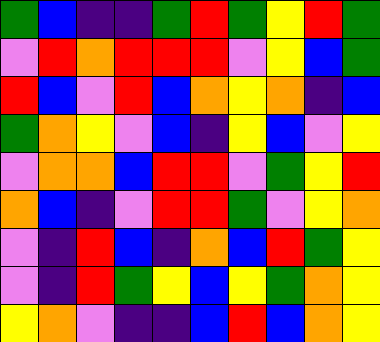[["green", "blue", "indigo", "indigo", "green", "red", "green", "yellow", "red", "green"], ["violet", "red", "orange", "red", "red", "red", "violet", "yellow", "blue", "green"], ["red", "blue", "violet", "red", "blue", "orange", "yellow", "orange", "indigo", "blue"], ["green", "orange", "yellow", "violet", "blue", "indigo", "yellow", "blue", "violet", "yellow"], ["violet", "orange", "orange", "blue", "red", "red", "violet", "green", "yellow", "red"], ["orange", "blue", "indigo", "violet", "red", "red", "green", "violet", "yellow", "orange"], ["violet", "indigo", "red", "blue", "indigo", "orange", "blue", "red", "green", "yellow"], ["violet", "indigo", "red", "green", "yellow", "blue", "yellow", "green", "orange", "yellow"], ["yellow", "orange", "violet", "indigo", "indigo", "blue", "red", "blue", "orange", "yellow"]]